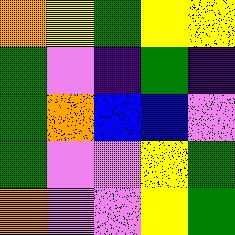[["orange", "yellow", "green", "yellow", "yellow"], ["green", "violet", "indigo", "green", "indigo"], ["green", "orange", "blue", "blue", "violet"], ["green", "violet", "violet", "yellow", "green"], ["orange", "violet", "violet", "yellow", "green"]]